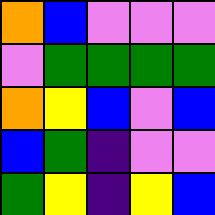[["orange", "blue", "violet", "violet", "violet"], ["violet", "green", "green", "green", "green"], ["orange", "yellow", "blue", "violet", "blue"], ["blue", "green", "indigo", "violet", "violet"], ["green", "yellow", "indigo", "yellow", "blue"]]